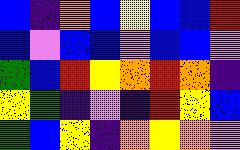[["blue", "indigo", "orange", "blue", "yellow", "blue", "blue", "red"], ["blue", "violet", "blue", "blue", "violet", "blue", "blue", "violet"], ["green", "blue", "red", "yellow", "orange", "red", "orange", "indigo"], ["yellow", "green", "indigo", "violet", "indigo", "red", "yellow", "blue"], ["green", "blue", "yellow", "indigo", "orange", "yellow", "orange", "violet"]]